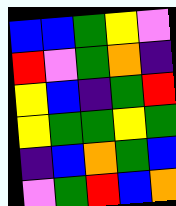[["blue", "blue", "green", "yellow", "violet"], ["red", "violet", "green", "orange", "indigo"], ["yellow", "blue", "indigo", "green", "red"], ["yellow", "green", "green", "yellow", "green"], ["indigo", "blue", "orange", "green", "blue"], ["violet", "green", "red", "blue", "orange"]]